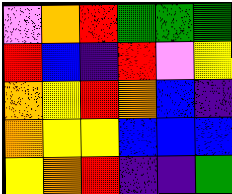[["violet", "orange", "red", "green", "green", "green"], ["red", "blue", "indigo", "red", "violet", "yellow"], ["orange", "yellow", "red", "orange", "blue", "indigo"], ["orange", "yellow", "yellow", "blue", "blue", "blue"], ["yellow", "orange", "red", "indigo", "indigo", "green"]]